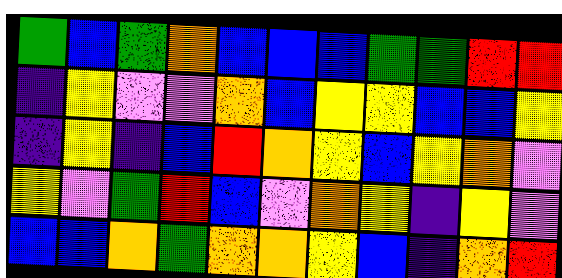[["green", "blue", "green", "orange", "blue", "blue", "blue", "green", "green", "red", "red"], ["indigo", "yellow", "violet", "violet", "orange", "blue", "yellow", "yellow", "blue", "blue", "yellow"], ["indigo", "yellow", "indigo", "blue", "red", "orange", "yellow", "blue", "yellow", "orange", "violet"], ["yellow", "violet", "green", "red", "blue", "violet", "orange", "yellow", "indigo", "yellow", "violet"], ["blue", "blue", "orange", "green", "orange", "orange", "yellow", "blue", "indigo", "orange", "red"]]